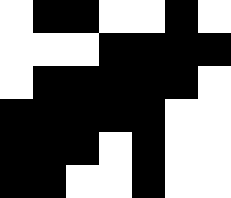[["white", "black", "black", "white", "white", "black", "white"], ["white", "white", "white", "black", "black", "black", "black"], ["white", "black", "black", "black", "black", "black", "white"], ["black", "black", "black", "black", "black", "white", "white"], ["black", "black", "black", "white", "black", "white", "white"], ["black", "black", "white", "white", "black", "white", "white"]]